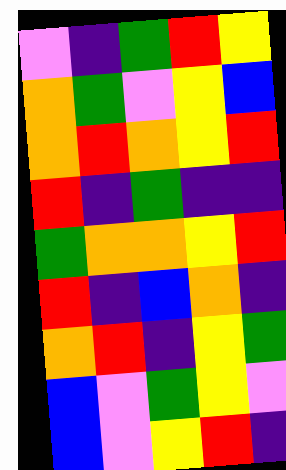[["violet", "indigo", "green", "red", "yellow"], ["orange", "green", "violet", "yellow", "blue"], ["orange", "red", "orange", "yellow", "red"], ["red", "indigo", "green", "indigo", "indigo"], ["green", "orange", "orange", "yellow", "red"], ["red", "indigo", "blue", "orange", "indigo"], ["orange", "red", "indigo", "yellow", "green"], ["blue", "violet", "green", "yellow", "violet"], ["blue", "violet", "yellow", "red", "indigo"]]